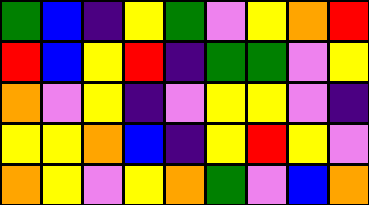[["green", "blue", "indigo", "yellow", "green", "violet", "yellow", "orange", "red"], ["red", "blue", "yellow", "red", "indigo", "green", "green", "violet", "yellow"], ["orange", "violet", "yellow", "indigo", "violet", "yellow", "yellow", "violet", "indigo"], ["yellow", "yellow", "orange", "blue", "indigo", "yellow", "red", "yellow", "violet"], ["orange", "yellow", "violet", "yellow", "orange", "green", "violet", "blue", "orange"]]